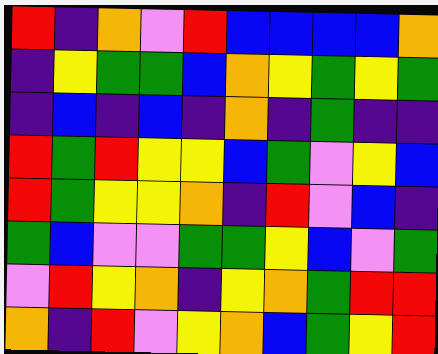[["red", "indigo", "orange", "violet", "red", "blue", "blue", "blue", "blue", "orange"], ["indigo", "yellow", "green", "green", "blue", "orange", "yellow", "green", "yellow", "green"], ["indigo", "blue", "indigo", "blue", "indigo", "orange", "indigo", "green", "indigo", "indigo"], ["red", "green", "red", "yellow", "yellow", "blue", "green", "violet", "yellow", "blue"], ["red", "green", "yellow", "yellow", "orange", "indigo", "red", "violet", "blue", "indigo"], ["green", "blue", "violet", "violet", "green", "green", "yellow", "blue", "violet", "green"], ["violet", "red", "yellow", "orange", "indigo", "yellow", "orange", "green", "red", "red"], ["orange", "indigo", "red", "violet", "yellow", "orange", "blue", "green", "yellow", "red"]]